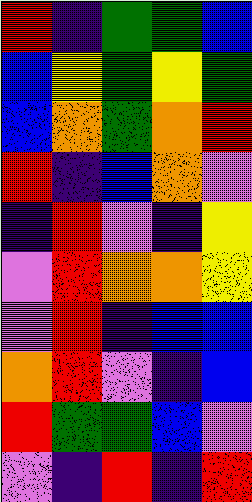[["red", "indigo", "green", "green", "blue"], ["blue", "yellow", "green", "yellow", "green"], ["blue", "orange", "green", "orange", "red"], ["red", "indigo", "blue", "orange", "violet"], ["indigo", "red", "violet", "indigo", "yellow"], ["violet", "red", "orange", "orange", "yellow"], ["violet", "red", "indigo", "blue", "blue"], ["orange", "red", "violet", "indigo", "blue"], ["red", "green", "green", "blue", "violet"], ["violet", "indigo", "red", "indigo", "red"]]